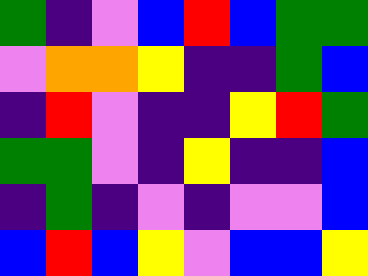[["green", "indigo", "violet", "blue", "red", "blue", "green", "green"], ["violet", "orange", "orange", "yellow", "indigo", "indigo", "green", "blue"], ["indigo", "red", "violet", "indigo", "indigo", "yellow", "red", "green"], ["green", "green", "violet", "indigo", "yellow", "indigo", "indigo", "blue"], ["indigo", "green", "indigo", "violet", "indigo", "violet", "violet", "blue"], ["blue", "red", "blue", "yellow", "violet", "blue", "blue", "yellow"]]